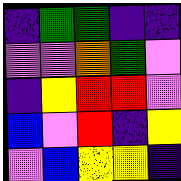[["indigo", "green", "green", "indigo", "indigo"], ["violet", "violet", "orange", "green", "violet"], ["indigo", "yellow", "red", "red", "violet"], ["blue", "violet", "red", "indigo", "yellow"], ["violet", "blue", "yellow", "yellow", "indigo"]]